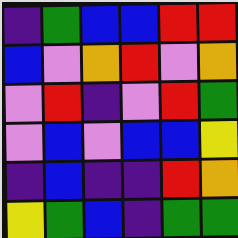[["indigo", "green", "blue", "blue", "red", "red"], ["blue", "violet", "orange", "red", "violet", "orange"], ["violet", "red", "indigo", "violet", "red", "green"], ["violet", "blue", "violet", "blue", "blue", "yellow"], ["indigo", "blue", "indigo", "indigo", "red", "orange"], ["yellow", "green", "blue", "indigo", "green", "green"]]